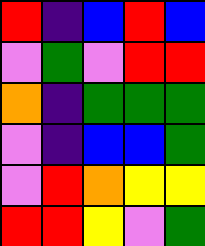[["red", "indigo", "blue", "red", "blue"], ["violet", "green", "violet", "red", "red"], ["orange", "indigo", "green", "green", "green"], ["violet", "indigo", "blue", "blue", "green"], ["violet", "red", "orange", "yellow", "yellow"], ["red", "red", "yellow", "violet", "green"]]